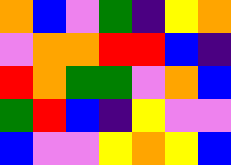[["orange", "blue", "violet", "green", "indigo", "yellow", "orange"], ["violet", "orange", "orange", "red", "red", "blue", "indigo"], ["red", "orange", "green", "green", "violet", "orange", "blue"], ["green", "red", "blue", "indigo", "yellow", "violet", "violet"], ["blue", "violet", "violet", "yellow", "orange", "yellow", "blue"]]